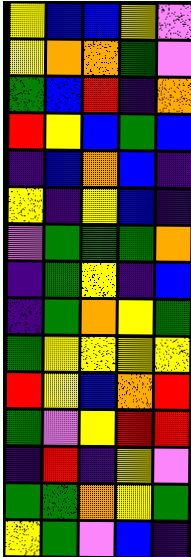[["yellow", "blue", "blue", "yellow", "violet"], ["yellow", "orange", "orange", "green", "violet"], ["green", "blue", "red", "indigo", "orange"], ["red", "yellow", "blue", "green", "blue"], ["indigo", "blue", "orange", "blue", "indigo"], ["yellow", "indigo", "yellow", "blue", "indigo"], ["violet", "green", "green", "green", "orange"], ["indigo", "green", "yellow", "indigo", "blue"], ["indigo", "green", "orange", "yellow", "green"], ["green", "yellow", "yellow", "yellow", "yellow"], ["red", "yellow", "blue", "orange", "red"], ["green", "violet", "yellow", "red", "red"], ["indigo", "red", "indigo", "yellow", "violet"], ["green", "green", "orange", "yellow", "green"], ["yellow", "green", "violet", "blue", "indigo"]]